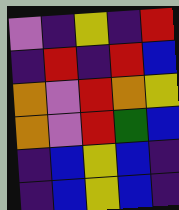[["violet", "indigo", "yellow", "indigo", "red"], ["indigo", "red", "indigo", "red", "blue"], ["orange", "violet", "red", "orange", "yellow"], ["orange", "violet", "red", "green", "blue"], ["indigo", "blue", "yellow", "blue", "indigo"], ["indigo", "blue", "yellow", "blue", "indigo"]]